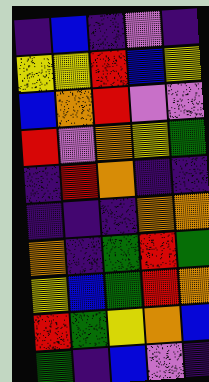[["indigo", "blue", "indigo", "violet", "indigo"], ["yellow", "yellow", "red", "blue", "yellow"], ["blue", "orange", "red", "violet", "violet"], ["red", "violet", "orange", "yellow", "green"], ["indigo", "red", "orange", "indigo", "indigo"], ["indigo", "indigo", "indigo", "orange", "orange"], ["orange", "indigo", "green", "red", "green"], ["yellow", "blue", "green", "red", "orange"], ["red", "green", "yellow", "orange", "blue"], ["green", "indigo", "blue", "violet", "indigo"]]